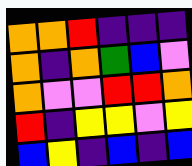[["orange", "orange", "red", "indigo", "indigo", "indigo"], ["orange", "indigo", "orange", "green", "blue", "violet"], ["orange", "violet", "violet", "red", "red", "orange"], ["red", "indigo", "yellow", "yellow", "violet", "yellow"], ["blue", "yellow", "indigo", "blue", "indigo", "blue"]]